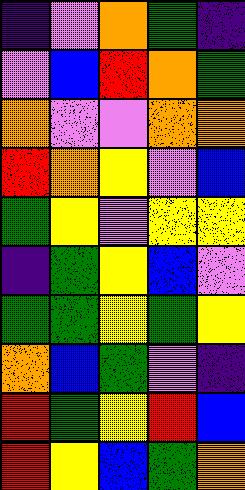[["indigo", "violet", "orange", "green", "indigo"], ["violet", "blue", "red", "orange", "green"], ["orange", "violet", "violet", "orange", "orange"], ["red", "orange", "yellow", "violet", "blue"], ["green", "yellow", "violet", "yellow", "yellow"], ["indigo", "green", "yellow", "blue", "violet"], ["green", "green", "yellow", "green", "yellow"], ["orange", "blue", "green", "violet", "indigo"], ["red", "green", "yellow", "red", "blue"], ["red", "yellow", "blue", "green", "orange"]]